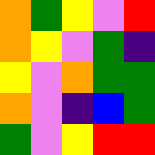[["orange", "green", "yellow", "violet", "red"], ["orange", "yellow", "violet", "green", "indigo"], ["yellow", "violet", "orange", "green", "green"], ["orange", "violet", "indigo", "blue", "green"], ["green", "violet", "yellow", "red", "red"]]